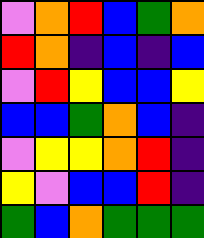[["violet", "orange", "red", "blue", "green", "orange"], ["red", "orange", "indigo", "blue", "indigo", "blue"], ["violet", "red", "yellow", "blue", "blue", "yellow"], ["blue", "blue", "green", "orange", "blue", "indigo"], ["violet", "yellow", "yellow", "orange", "red", "indigo"], ["yellow", "violet", "blue", "blue", "red", "indigo"], ["green", "blue", "orange", "green", "green", "green"]]